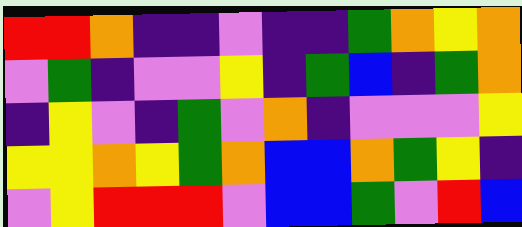[["red", "red", "orange", "indigo", "indigo", "violet", "indigo", "indigo", "green", "orange", "yellow", "orange"], ["violet", "green", "indigo", "violet", "violet", "yellow", "indigo", "green", "blue", "indigo", "green", "orange"], ["indigo", "yellow", "violet", "indigo", "green", "violet", "orange", "indigo", "violet", "violet", "violet", "yellow"], ["yellow", "yellow", "orange", "yellow", "green", "orange", "blue", "blue", "orange", "green", "yellow", "indigo"], ["violet", "yellow", "red", "red", "red", "violet", "blue", "blue", "green", "violet", "red", "blue"]]